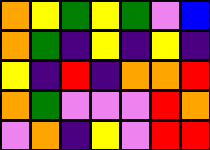[["orange", "yellow", "green", "yellow", "green", "violet", "blue"], ["orange", "green", "indigo", "yellow", "indigo", "yellow", "indigo"], ["yellow", "indigo", "red", "indigo", "orange", "orange", "red"], ["orange", "green", "violet", "violet", "violet", "red", "orange"], ["violet", "orange", "indigo", "yellow", "violet", "red", "red"]]